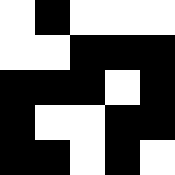[["white", "black", "white", "white", "white"], ["white", "white", "black", "black", "black"], ["black", "black", "black", "white", "black"], ["black", "white", "white", "black", "black"], ["black", "black", "white", "black", "white"]]